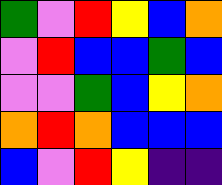[["green", "violet", "red", "yellow", "blue", "orange"], ["violet", "red", "blue", "blue", "green", "blue"], ["violet", "violet", "green", "blue", "yellow", "orange"], ["orange", "red", "orange", "blue", "blue", "blue"], ["blue", "violet", "red", "yellow", "indigo", "indigo"]]